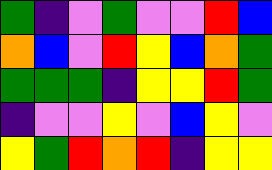[["green", "indigo", "violet", "green", "violet", "violet", "red", "blue"], ["orange", "blue", "violet", "red", "yellow", "blue", "orange", "green"], ["green", "green", "green", "indigo", "yellow", "yellow", "red", "green"], ["indigo", "violet", "violet", "yellow", "violet", "blue", "yellow", "violet"], ["yellow", "green", "red", "orange", "red", "indigo", "yellow", "yellow"]]